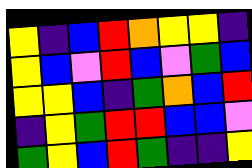[["yellow", "indigo", "blue", "red", "orange", "yellow", "yellow", "indigo"], ["yellow", "blue", "violet", "red", "blue", "violet", "green", "blue"], ["yellow", "yellow", "blue", "indigo", "green", "orange", "blue", "red"], ["indigo", "yellow", "green", "red", "red", "blue", "blue", "violet"], ["green", "yellow", "blue", "red", "green", "indigo", "indigo", "yellow"]]